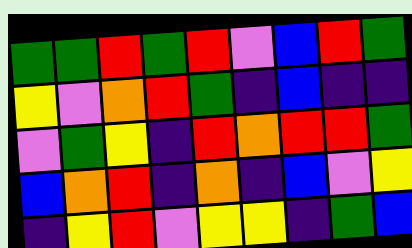[["green", "green", "red", "green", "red", "violet", "blue", "red", "green"], ["yellow", "violet", "orange", "red", "green", "indigo", "blue", "indigo", "indigo"], ["violet", "green", "yellow", "indigo", "red", "orange", "red", "red", "green"], ["blue", "orange", "red", "indigo", "orange", "indigo", "blue", "violet", "yellow"], ["indigo", "yellow", "red", "violet", "yellow", "yellow", "indigo", "green", "blue"]]